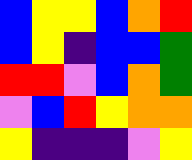[["blue", "yellow", "yellow", "blue", "orange", "red"], ["blue", "yellow", "indigo", "blue", "blue", "green"], ["red", "red", "violet", "blue", "orange", "green"], ["violet", "blue", "red", "yellow", "orange", "orange"], ["yellow", "indigo", "indigo", "indigo", "violet", "yellow"]]